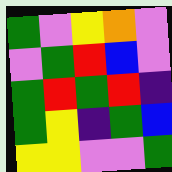[["green", "violet", "yellow", "orange", "violet"], ["violet", "green", "red", "blue", "violet"], ["green", "red", "green", "red", "indigo"], ["green", "yellow", "indigo", "green", "blue"], ["yellow", "yellow", "violet", "violet", "green"]]